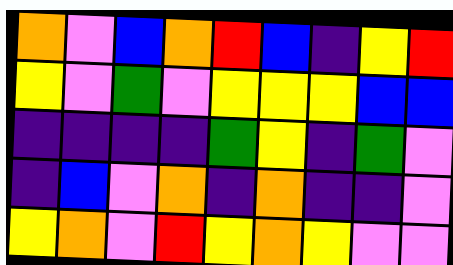[["orange", "violet", "blue", "orange", "red", "blue", "indigo", "yellow", "red"], ["yellow", "violet", "green", "violet", "yellow", "yellow", "yellow", "blue", "blue"], ["indigo", "indigo", "indigo", "indigo", "green", "yellow", "indigo", "green", "violet"], ["indigo", "blue", "violet", "orange", "indigo", "orange", "indigo", "indigo", "violet"], ["yellow", "orange", "violet", "red", "yellow", "orange", "yellow", "violet", "violet"]]